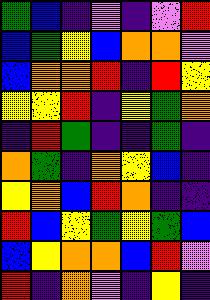[["green", "blue", "indigo", "violet", "indigo", "violet", "red"], ["blue", "green", "yellow", "blue", "orange", "orange", "violet"], ["blue", "orange", "orange", "red", "indigo", "red", "yellow"], ["yellow", "yellow", "red", "indigo", "yellow", "green", "orange"], ["indigo", "red", "green", "indigo", "indigo", "green", "indigo"], ["orange", "green", "indigo", "orange", "yellow", "blue", "indigo"], ["yellow", "orange", "blue", "red", "orange", "indigo", "indigo"], ["red", "blue", "yellow", "green", "yellow", "green", "blue"], ["blue", "yellow", "orange", "orange", "blue", "red", "violet"], ["red", "indigo", "orange", "violet", "indigo", "yellow", "indigo"]]